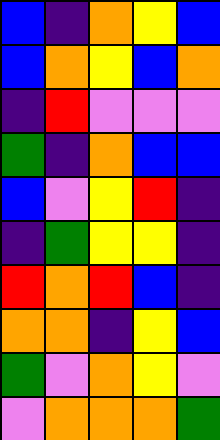[["blue", "indigo", "orange", "yellow", "blue"], ["blue", "orange", "yellow", "blue", "orange"], ["indigo", "red", "violet", "violet", "violet"], ["green", "indigo", "orange", "blue", "blue"], ["blue", "violet", "yellow", "red", "indigo"], ["indigo", "green", "yellow", "yellow", "indigo"], ["red", "orange", "red", "blue", "indigo"], ["orange", "orange", "indigo", "yellow", "blue"], ["green", "violet", "orange", "yellow", "violet"], ["violet", "orange", "orange", "orange", "green"]]